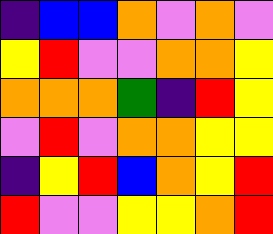[["indigo", "blue", "blue", "orange", "violet", "orange", "violet"], ["yellow", "red", "violet", "violet", "orange", "orange", "yellow"], ["orange", "orange", "orange", "green", "indigo", "red", "yellow"], ["violet", "red", "violet", "orange", "orange", "yellow", "yellow"], ["indigo", "yellow", "red", "blue", "orange", "yellow", "red"], ["red", "violet", "violet", "yellow", "yellow", "orange", "red"]]